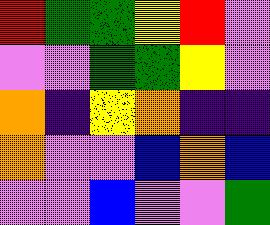[["red", "green", "green", "yellow", "red", "violet"], ["violet", "violet", "green", "green", "yellow", "violet"], ["orange", "indigo", "yellow", "orange", "indigo", "indigo"], ["orange", "violet", "violet", "blue", "orange", "blue"], ["violet", "violet", "blue", "violet", "violet", "green"]]